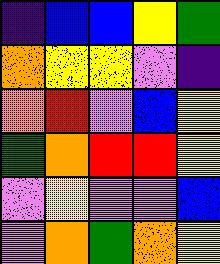[["indigo", "blue", "blue", "yellow", "green"], ["orange", "yellow", "yellow", "violet", "indigo"], ["orange", "red", "violet", "blue", "yellow"], ["green", "orange", "red", "red", "yellow"], ["violet", "yellow", "violet", "violet", "blue"], ["violet", "orange", "green", "orange", "yellow"]]